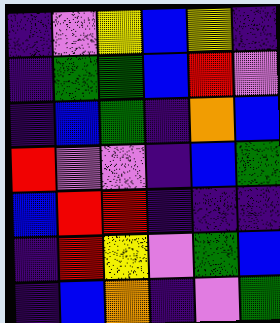[["indigo", "violet", "yellow", "blue", "yellow", "indigo"], ["indigo", "green", "green", "blue", "red", "violet"], ["indigo", "blue", "green", "indigo", "orange", "blue"], ["red", "violet", "violet", "indigo", "blue", "green"], ["blue", "red", "red", "indigo", "indigo", "indigo"], ["indigo", "red", "yellow", "violet", "green", "blue"], ["indigo", "blue", "orange", "indigo", "violet", "green"]]